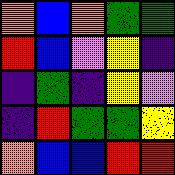[["orange", "blue", "orange", "green", "green"], ["red", "blue", "violet", "yellow", "indigo"], ["indigo", "green", "indigo", "yellow", "violet"], ["indigo", "red", "green", "green", "yellow"], ["orange", "blue", "blue", "red", "red"]]